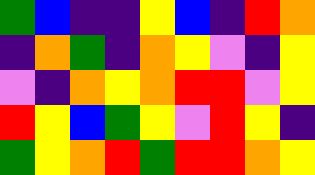[["green", "blue", "indigo", "indigo", "yellow", "blue", "indigo", "red", "orange"], ["indigo", "orange", "green", "indigo", "orange", "yellow", "violet", "indigo", "yellow"], ["violet", "indigo", "orange", "yellow", "orange", "red", "red", "violet", "yellow"], ["red", "yellow", "blue", "green", "yellow", "violet", "red", "yellow", "indigo"], ["green", "yellow", "orange", "red", "green", "red", "red", "orange", "yellow"]]